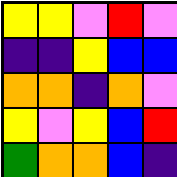[["yellow", "yellow", "violet", "red", "violet"], ["indigo", "indigo", "yellow", "blue", "blue"], ["orange", "orange", "indigo", "orange", "violet"], ["yellow", "violet", "yellow", "blue", "red"], ["green", "orange", "orange", "blue", "indigo"]]